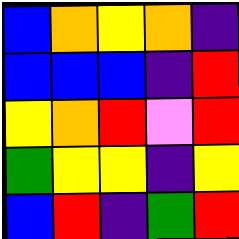[["blue", "orange", "yellow", "orange", "indigo"], ["blue", "blue", "blue", "indigo", "red"], ["yellow", "orange", "red", "violet", "red"], ["green", "yellow", "yellow", "indigo", "yellow"], ["blue", "red", "indigo", "green", "red"]]